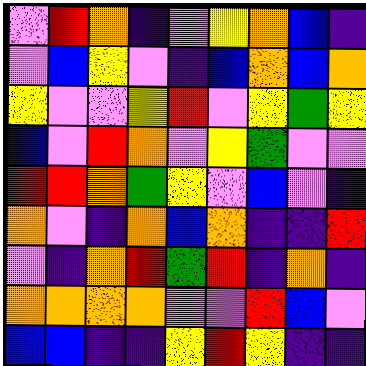[["violet", "red", "orange", "indigo", "violet", "yellow", "orange", "blue", "indigo"], ["violet", "blue", "yellow", "violet", "indigo", "blue", "orange", "blue", "orange"], ["yellow", "violet", "violet", "yellow", "red", "violet", "yellow", "green", "yellow"], ["blue", "violet", "red", "orange", "violet", "yellow", "green", "violet", "violet"], ["red", "red", "orange", "green", "yellow", "violet", "blue", "violet", "indigo"], ["orange", "violet", "indigo", "orange", "blue", "orange", "indigo", "indigo", "red"], ["violet", "indigo", "orange", "red", "green", "red", "indigo", "orange", "indigo"], ["orange", "orange", "orange", "orange", "violet", "violet", "red", "blue", "violet"], ["blue", "blue", "indigo", "indigo", "yellow", "red", "yellow", "indigo", "indigo"]]